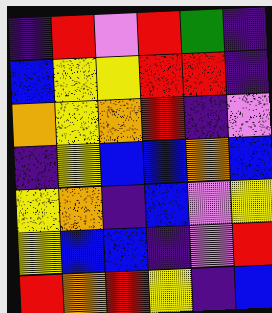[["indigo", "red", "violet", "red", "green", "indigo"], ["blue", "yellow", "yellow", "red", "red", "indigo"], ["orange", "yellow", "orange", "red", "indigo", "violet"], ["indigo", "yellow", "blue", "blue", "orange", "blue"], ["yellow", "orange", "indigo", "blue", "violet", "yellow"], ["yellow", "blue", "blue", "indigo", "violet", "red"], ["red", "orange", "red", "yellow", "indigo", "blue"]]